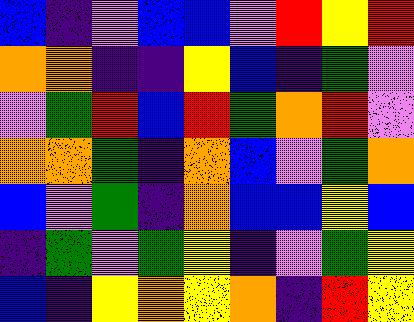[["blue", "indigo", "violet", "blue", "blue", "violet", "red", "yellow", "red"], ["orange", "orange", "indigo", "indigo", "yellow", "blue", "indigo", "green", "violet"], ["violet", "green", "red", "blue", "red", "green", "orange", "red", "violet"], ["orange", "orange", "green", "indigo", "orange", "blue", "violet", "green", "orange"], ["blue", "violet", "green", "indigo", "orange", "blue", "blue", "yellow", "blue"], ["indigo", "green", "violet", "green", "yellow", "indigo", "violet", "green", "yellow"], ["blue", "indigo", "yellow", "orange", "yellow", "orange", "indigo", "red", "yellow"]]